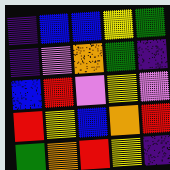[["indigo", "blue", "blue", "yellow", "green"], ["indigo", "violet", "orange", "green", "indigo"], ["blue", "red", "violet", "yellow", "violet"], ["red", "yellow", "blue", "orange", "red"], ["green", "orange", "red", "yellow", "indigo"]]